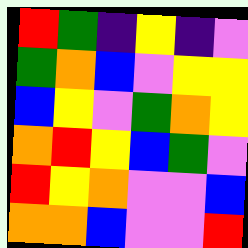[["red", "green", "indigo", "yellow", "indigo", "violet"], ["green", "orange", "blue", "violet", "yellow", "yellow"], ["blue", "yellow", "violet", "green", "orange", "yellow"], ["orange", "red", "yellow", "blue", "green", "violet"], ["red", "yellow", "orange", "violet", "violet", "blue"], ["orange", "orange", "blue", "violet", "violet", "red"]]